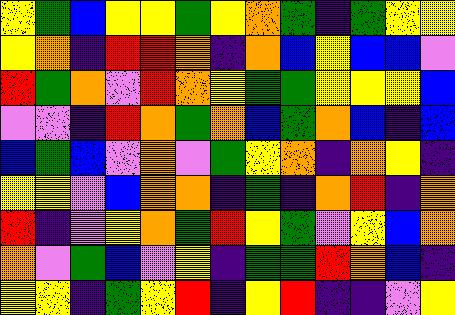[["yellow", "green", "blue", "yellow", "yellow", "green", "yellow", "orange", "green", "indigo", "green", "yellow", "yellow"], ["yellow", "orange", "indigo", "red", "red", "orange", "indigo", "orange", "blue", "yellow", "blue", "blue", "violet"], ["red", "green", "orange", "violet", "red", "orange", "yellow", "green", "green", "yellow", "yellow", "yellow", "blue"], ["violet", "violet", "indigo", "red", "orange", "green", "orange", "blue", "green", "orange", "blue", "indigo", "blue"], ["blue", "green", "blue", "violet", "orange", "violet", "green", "yellow", "orange", "indigo", "orange", "yellow", "indigo"], ["yellow", "yellow", "violet", "blue", "orange", "orange", "indigo", "green", "indigo", "orange", "red", "indigo", "orange"], ["red", "indigo", "violet", "yellow", "orange", "green", "red", "yellow", "green", "violet", "yellow", "blue", "orange"], ["orange", "violet", "green", "blue", "violet", "yellow", "indigo", "green", "green", "red", "orange", "blue", "indigo"], ["yellow", "yellow", "indigo", "green", "yellow", "red", "indigo", "yellow", "red", "indigo", "indigo", "violet", "yellow"]]